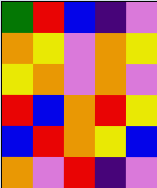[["green", "red", "blue", "indigo", "violet"], ["orange", "yellow", "violet", "orange", "yellow"], ["yellow", "orange", "violet", "orange", "violet"], ["red", "blue", "orange", "red", "yellow"], ["blue", "red", "orange", "yellow", "blue"], ["orange", "violet", "red", "indigo", "violet"]]